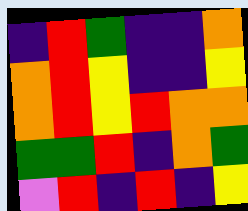[["indigo", "red", "green", "indigo", "indigo", "orange"], ["orange", "red", "yellow", "indigo", "indigo", "yellow"], ["orange", "red", "yellow", "red", "orange", "orange"], ["green", "green", "red", "indigo", "orange", "green"], ["violet", "red", "indigo", "red", "indigo", "yellow"]]